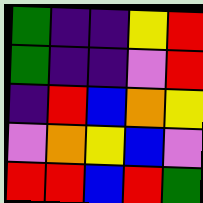[["green", "indigo", "indigo", "yellow", "red"], ["green", "indigo", "indigo", "violet", "red"], ["indigo", "red", "blue", "orange", "yellow"], ["violet", "orange", "yellow", "blue", "violet"], ["red", "red", "blue", "red", "green"]]